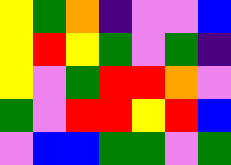[["yellow", "green", "orange", "indigo", "violet", "violet", "blue"], ["yellow", "red", "yellow", "green", "violet", "green", "indigo"], ["yellow", "violet", "green", "red", "red", "orange", "violet"], ["green", "violet", "red", "red", "yellow", "red", "blue"], ["violet", "blue", "blue", "green", "green", "violet", "green"]]